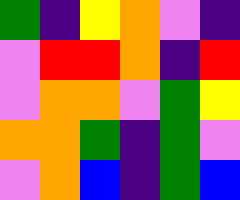[["green", "indigo", "yellow", "orange", "violet", "indigo"], ["violet", "red", "red", "orange", "indigo", "red"], ["violet", "orange", "orange", "violet", "green", "yellow"], ["orange", "orange", "green", "indigo", "green", "violet"], ["violet", "orange", "blue", "indigo", "green", "blue"]]